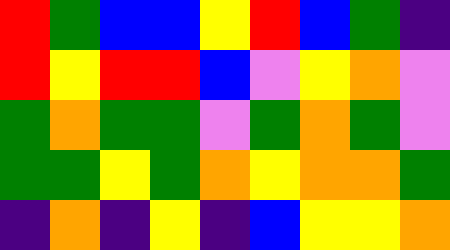[["red", "green", "blue", "blue", "yellow", "red", "blue", "green", "indigo"], ["red", "yellow", "red", "red", "blue", "violet", "yellow", "orange", "violet"], ["green", "orange", "green", "green", "violet", "green", "orange", "green", "violet"], ["green", "green", "yellow", "green", "orange", "yellow", "orange", "orange", "green"], ["indigo", "orange", "indigo", "yellow", "indigo", "blue", "yellow", "yellow", "orange"]]